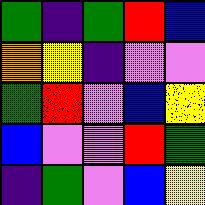[["green", "indigo", "green", "red", "blue"], ["orange", "yellow", "indigo", "violet", "violet"], ["green", "red", "violet", "blue", "yellow"], ["blue", "violet", "violet", "red", "green"], ["indigo", "green", "violet", "blue", "yellow"]]